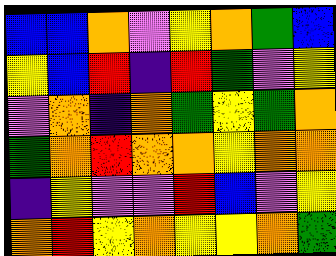[["blue", "blue", "orange", "violet", "yellow", "orange", "green", "blue"], ["yellow", "blue", "red", "indigo", "red", "green", "violet", "yellow"], ["violet", "orange", "indigo", "orange", "green", "yellow", "green", "orange"], ["green", "orange", "red", "orange", "orange", "yellow", "orange", "orange"], ["indigo", "yellow", "violet", "violet", "red", "blue", "violet", "yellow"], ["orange", "red", "yellow", "orange", "yellow", "yellow", "orange", "green"]]